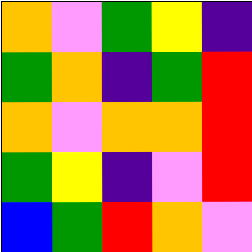[["orange", "violet", "green", "yellow", "indigo"], ["green", "orange", "indigo", "green", "red"], ["orange", "violet", "orange", "orange", "red"], ["green", "yellow", "indigo", "violet", "red"], ["blue", "green", "red", "orange", "violet"]]